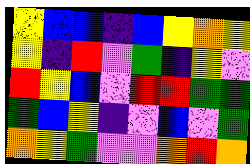[["yellow", "blue", "blue", "indigo", "blue", "yellow", "orange", "yellow"], ["yellow", "indigo", "red", "violet", "green", "indigo", "yellow", "violet"], ["red", "yellow", "blue", "violet", "red", "red", "green", "green"], ["green", "blue", "yellow", "indigo", "violet", "blue", "violet", "green"], ["orange", "yellow", "green", "violet", "violet", "orange", "red", "orange"]]